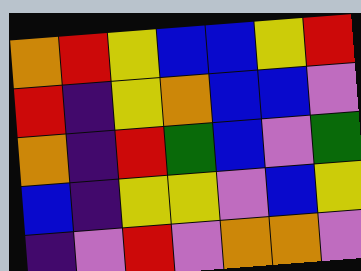[["orange", "red", "yellow", "blue", "blue", "yellow", "red"], ["red", "indigo", "yellow", "orange", "blue", "blue", "violet"], ["orange", "indigo", "red", "green", "blue", "violet", "green"], ["blue", "indigo", "yellow", "yellow", "violet", "blue", "yellow"], ["indigo", "violet", "red", "violet", "orange", "orange", "violet"]]